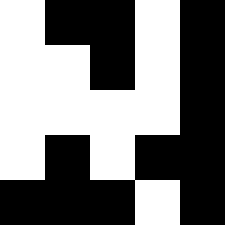[["white", "black", "black", "white", "black"], ["white", "white", "black", "white", "black"], ["white", "white", "white", "white", "black"], ["white", "black", "white", "black", "black"], ["black", "black", "black", "white", "black"]]